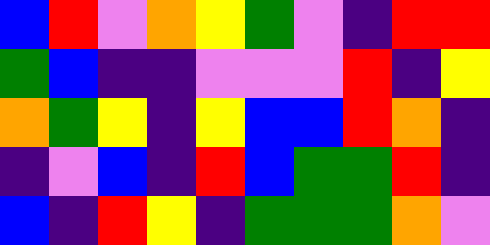[["blue", "red", "violet", "orange", "yellow", "green", "violet", "indigo", "red", "red"], ["green", "blue", "indigo", "indigo", "violet", "violet", "violet", "red", "indigo", "yellow"], ["orange", "green", "yellow", "indigo", "yellow", "blue", "blue", "red", "orange", "indigo"], ["indigo", "violet", "blue", "indigo", "red", "blue", "green", "green", "red", "indigo"], ["blue", "indigo", "red", "yellow", "indigo", "green", "green", "green", "orange", "violet"]]